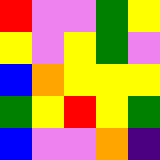[["red", "violet", "violet", "green", "yellow"], ["yellow", "violet", "yellow", "green", "violet"], ["blue", "orange", "yellow", "yellow", "yellow"], ["green", "yellow", "red", "yellow", "green"], ["blue", "violet", "violet", "orange", "indigo"]]